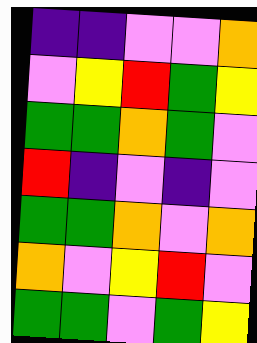[["indigo", "indigo", "violet", "violet", "orange"], ["violet", "yellow", "red", "green", "yellow"], ["green", "green", "orange", "green", "violet"], ["red", "indigo", "violet", "indigo", "violet"], ["green", "green", "orange", "violet", "orange"], ["orange", "violet", "yellow", "red", "violet"], ["green", "green", "violet", "green", "yellow"]]